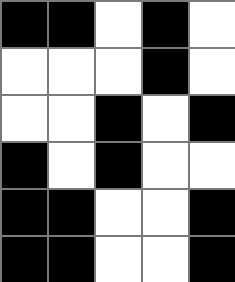[["black", "black", "white", "black", "white"], ["white", "white", "white", "black", "white"], ["white", "white", "black", "white", "black"], ["black", "white", "black", "white", "white"], ["black", "black", "white", "white", "black"], ["black", "black", "white", "white", "black"]]